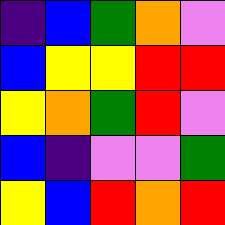[["indigo", "blue", "green", "orange", "violet"], ["blue", "yellow", "yellow", "red", "red"], ["yellow", "orange", "green", "red", "violet"], ["blue", "indigo", "violet", "violet", "green"], ["yellow", "blue", "red", "orange", "red"]]